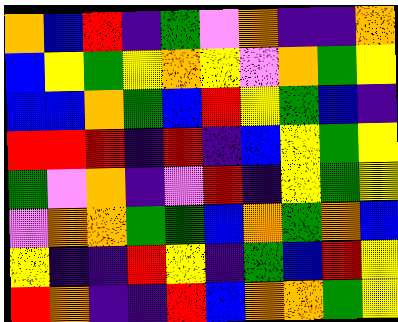[["orange", "blue", "red", "indigo", "green", "violet", "orange", "indigo", "indigo", "orange"], ["blue", "yellow", "green", "yellow", "orange", "yellow", "violet", "orange", "green", "yellow"], ["blue", "blue", "orange", "green", "blue", "red", "yellow", "green", "blue", "indigo"], ["red", "red", "red", "indigo", "red", "indigo", "blue", "yellow", "green", "yellow"], ["green", "violet", "orange", "indigo", "violet", "red", "indigo", "yellow", "green", "yellow"], ["violet", "orange", "orange", "green", "green", "blue", "orange", "green", "orange", "blue"], ["yellow", "indigo", "indigo", "red", "yellow", "indigo", "green", "blue", "red", "yellow"], ["red", "orange", "indigo", "indigo", "red", "blue", "orange", "orange", "green", "yellow"]]